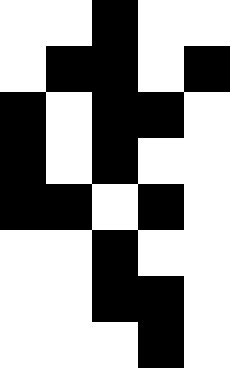[["white", "white", "black", "white", "white"], ["white", "black", "black", "white", "black"], ["black", "white", "black", "black", "white"], ["black", "white", "black", "white", "white"], ["black", "black", "white", "black", "white"], ["white", "white", "black", "white", "white"], ["white", "white", "black", "black", "white"], ["white", "white", "white", "black", "white"]]